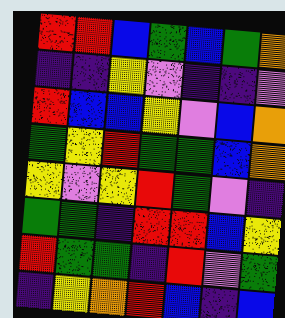[["red", "red", "blue", "green", "blue", "green", "orange"], ["indigo", "indigo", "yellow", "violet", "indigo", "indigo", "violet"], ["red", "blue", "blue", "yellow", "violet", "blue", "orange"], ["green", "yellow", "red", "green", "green", "blue", "orange"], ["yellow", "violet", "yellow", "red", "green", "violet", "indigo"], ["green", "green", "indigo", "red", "red", "blue", "yellow"], ["red", "green", "green", "indigo", "red", "violet", "green"], ["indigo", "yellow", "orange", "red", "blue", "indigo", "blue"]]